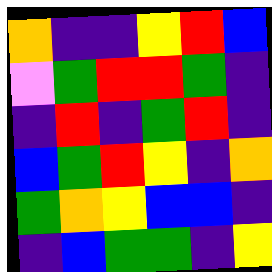[["orange", "indigo", "indigo", "yellow", "red", "blue"], ["violet", "green", "red", "red", "green", "indigo"], ["indigo", "red", "indigo", "green", "red", "indigo"], ["blue", "green", "red", "yellow", "indigo", "orange"], ["green", "orange", "yellow", "blue", "blue", "indigo"], ["indigo", "blue", "green", "green", "indigo", "yellow"]]